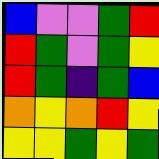[["blue", "violet", "violet", "green", "red"], ["red", "green", "violet", "green", "yellow"], ["red", "green", "indigo", "green", "blue"], ["orange", "yellow", "orange", "red", "yellow"], ["yellow", "yellow", "green", "yellow", "green"]]